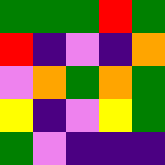[["green", "green", "green", "red", "green"], ["red", "indigo", "violet", "indigo", "orange"], ["violet", "orange", "green", "orange", "green"], ["yellow", "indigo", "violet", "yellow", "green"], ["green", "violet", "indigo", "indigo", "indigo"]]